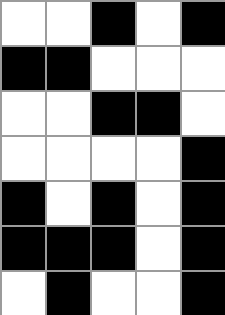[["white", "white", "black", "white", "black"], ["black", "black", "white", "white", "white"], ["white", "white", "black", "black", "white"], ["white", "white", "white", "white", "black"], ["black", "white", "black", "white", "black"], ["black", "black", "black", "white", "black"], ["white", "black", "white", "white", "black"]]